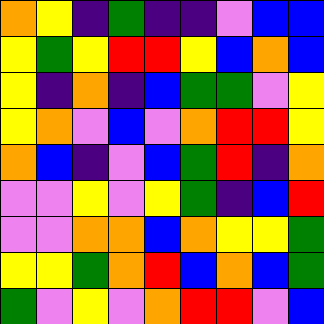[["orange", "yellow", "indigo", "green", "indigo", "indigo", "violet", "blue", "blue"], ["yellow", "green", "yellow", "red", "red", "yellow", "blue", "orange", "blue"], ["yellow", "indigo", "orange", "indigo", "blue", "green", "green", "violet", "yellow"], ["yellow", "orange", "violet", "blue", "violet", "orange", "red", "red", "yellow"], ["orange", "blue", "indigo", "violet", "blue", "green", "red", "indigo", "orange"], ["violet", "violet", "yellow", "violet", "yellow", "green", "indigo", "blue", "red"], ["violet", "violet", "orange", "orange", "blue", "orange", "yellow", "yellow", "green"], ["yellow", "yellow", "green", "orange", "red", "blue", "orange", "blue", "green"], ["green", "violet", "yellow", "violet", "orange", "red", "red", "violet", "blue"]]